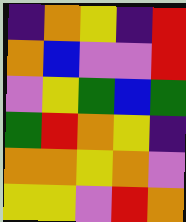[["indigo", "orange", "yellow", "indigo", "red"], ["orange", "blue", "violet", "violet", "red"], ["violet", "yellow", "green", "blue", "green"], ["green", "red", "orange", "yellow", "indigo"], ["orange", "orange", "yellow", "orange", "violet"], ["yellow", "yellow", "violet", "red", "orange"]]